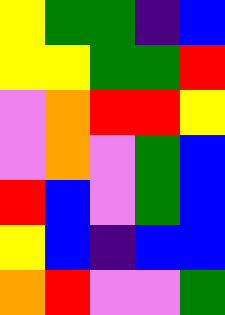[["yellow", "green", "green", "indigo", "blue"], ["yellow", "yellow", "green", "green", "red"], ["violet", "orange", "red", "red", "yellow"], ["violet", "orange", "violet", "green", "blue"], ["red", "blue", "violet", "green", "blue"], ["yellow", "blue", "indigo", "blue", "blue"], ["orange", "red", "violet", "violet", "green"]]